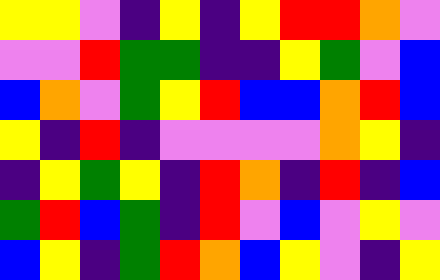[["yellow", "yellow", "violet", "indigo", "yellow", "indigo", "yellow", "red", "red", "orange", "violet"], ["violet", "violet", "red", "green", "green", "indigo", "indigo", "yellow", "green", "violet", "blue"], ["blue", "orange", "violet", "green", "yellow", "red", "blue", "blue", "orange", "red", "blue"], ["yellow", "indigo", "red", "indigo", "violet", "violet", "violet", "violet", "orange", "yellow", "indigo"], ["indigo", "yellow", "green", "yellow", "indigo", "red", "orange", "indigo", "red", "indigo", "blue"], ["green", "red", "blue", "green", "indigo", "red", "violet", "blue", "violet", "yellow", "violet"], ["blue", "yellow", "indigo", "green", "red", "orange", "blue", "yellow", "violet", "indigo", "yellow"]]